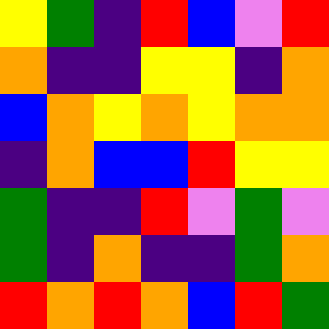[["yellow", "green", "indigo", "red", "blue", "violet", "red"], ["orange", "indigo", "indigo", "yellow", "yellow", "indigo", "orange"], ["blue", "orange", "yellow", "orange", "yellow", "orange", "orange"], ["indigo", "orange", "blue", "blue", "red", "yellow", "yellow"], ["green", "indigo", "indigo", "red", "violet", "green", "violet"], ["green", "indigo", "orange", "indigo", "indigo", "green", "orange"], ["red", "orange", "red", "orange", "blue", "red", "green"]]